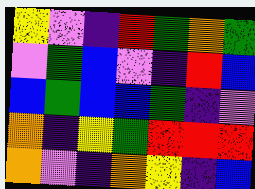[["yellow", "violet", "indigo", "red", "green", "orange", "green"], ["violet", "green", "blue", "violet", "indigo", "red", "blue"], ["blue", "green", "blue", "blue", "green", "indigo", "violet"], ["orange", "indigo", "yellow", "green", "red", "red", "red"], ["orange", "violet", "indigo", "orange", "yellow", "indigo", "blue"]]